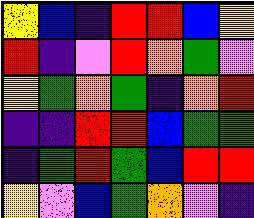[["yellow", "blue", "indigo", "red", "red", "blue", "yellow"], ["red", "indigo", "violet", "red", "orange", "green", "violet"], ["yellow", "green", "orange", "green", "indigo", "orange", "red"], ["indigo", "indigo", "red", "red", "blue", "green", "green"], ["indigo", "green", "red", "green", "blue", "red", "red"], ["yellow", "violet", "blue", "green", "orange", "violet", "indigo"]]